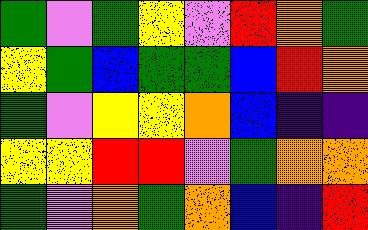[["green", "violet", "green", "yellow", "violet", "red", "orange", "green"], ["yellow", "green", "blue", "green", "green", "blue", "red", "orange"], ["green", "violet", "yellow", "yellow", "orange", "blue", "indigo", "indigo"], ["yellow", "yellow", "red", "red", "violet", "green", "orange", "orange"], ["green", "violet", "orange", "green", "orange", "blue", "indigo", "red"]]